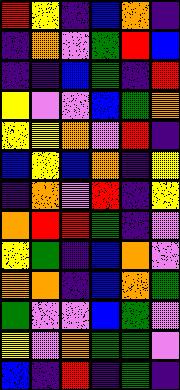[["red", "yellow", "indigo", "blue", "orange", "indigo"], ["indigo", "orange", "violet", "green", "red", "blue"], ["indigo", "indigo", "blue", "green", "indigo", "red"], ["yellow", "violet", "violet", "blue", "green", "orange"], ["yellow", "yellow", "orange", "violet", "red", "indigo"], ["blue", "yellow", "blue", "orange", "indigo", "yellow"], ["indigo", "orange", "violet", "red", "indigo", "yellow"], ["orange", "red", "red", "green", "indigo", "violet"], ["yellow", "green", "indigo", "blue", "orange", "violet"], ["orange", "orange", "indigo", "blue", "orange", "green"], ["green", "violet", "violet", "blue", "green", "violet"], ["yellow", "violet", "orange", "green", "green", "violet"], ["blue", "indigo", "red", "indigo", "green", "indigo"]]